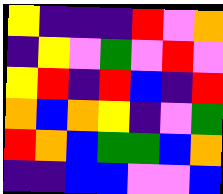[["yellow", "indigo", "indigo", "indigo", "red", "violet", "orange"], ["indigo", "yellow", "violet", "green", "violet", "red", "violet"], ["yellow", "red", "indigo", "red", "blue", "indigo", "red"], ["orange", "blue", "orange", "yellow", "indigo", "violet", "green"], ["red", "orange", "blue", "green", "green", "blue", "orange"], ["indigo", "indigo", "blue", "blue", "violet", "violet", "blue"]]